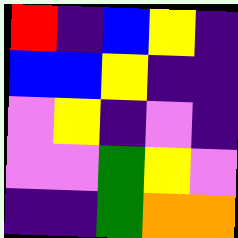[["red", "indigo", "blue", "yellow", "indigo"], ["blue", "blue", "yellow", "indigo", "indigo"], ["violet", "yellow", "indigo", "violet", "indigo"], ["violet", "violet", "green", "yellow", "violet"], ["indigo", "indigo", "green", "orange", "orange"]]